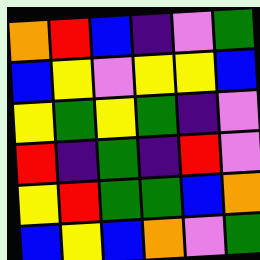[["orange", "red", "blue", "indigo", "violet", "green"], ["blue", "yellow", "violet", "yellow", "yellow", "blue"], ["yellow", "green", "yellow", "green", "indigo", "violet"], ["red", "indigo", "green", "indigo", "red", "violet"], ["yellow", "red", "green", "green", "blue", "orange"], ["blue", "yellow", "blue", "orange", "violet", "green"]]